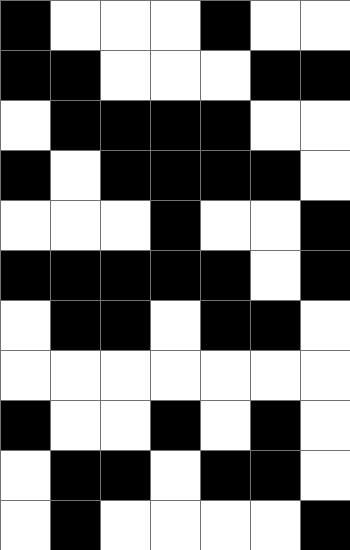[["black", "white", "white", "white", "black", "white", "white"], ["black", "black", "white", "white", "white", "black", "black"], ["white", "black", "black", "black", "black", "white", "white"], ["black", "white", "black", "black", "black", "black", "white"], ["white", "white", "white", "black", "white", "white", "black"], ["black", "black", "black", "black", "black", "white", "black"], ["white", "black", "black", "white", "black", "black", "white"], ["white", "white", "white", "white", "white", "white", "white"], ["black", "white", "white", "black", "white", "black", "white"], ["white", "black", "black", "white", "black", "black", "white"], ["white", "black", "white", "white", "white", "white", "black"]]